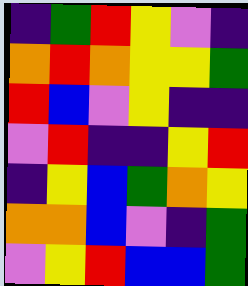[["indigo", "green", "red", "yellow", "violet", "indigo"], ["orange", "red", "orange", "yellow", "yellow", "green"], ["red", "blue", "violet", "yellow", "indigo", "indigo"], ["violet", "red", "indigo", "indigo", "yellow", "red"], ["indigo", "yellow", "blue", "green", "orange", "yellow"], ["orange", "orange", "blue", "violet", "indigo", "green"], ["violet", "yellow", "red", "blue", "blue", "green"]]